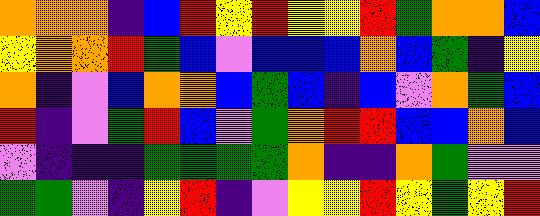[["orange", "orange", "orange", "indigo", "blue", "red", "yellow", "red", "yellow", "yellow", "red", "green", "orange", "orange", "blue"], ["yellow", "orange", "orange", "red", "green", "blue", "violet", "blue", "blue", "blue", "orange", "blue", "green", "indigo", "yellow"], ["orange", "indigo", "violet", "blue", "orange", "orange", "blue", "green", "blue", "indigo", "blue", "violet", "orange", "green", "blue"], ["red", "indigo", "violet", "green", "red", "blue", "violet", "green", "orange", "red", "red", "blue", "blue", "orange", "blue"], ["violet", "indigo", "indigo", "indigo", "green", "green", "green", "green", "orange", "indigo", "indigo", "orange", "green", "violet", "violet"], ["green", "green", "violet", "indigo", "yellow", "red", "indigo", "violet", "yellow", "yellow", "red", "yellow", "green", "yellow", "red"]]